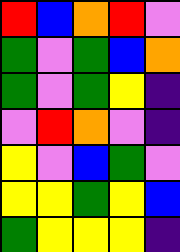[["red", "blue", "orange", "red", "violet"], ["green", "violet", "green", "blue", "orange"], ["green", "violet", "green", "yellow", "indigo"], ["violet", "red", "orange", "violet", "indigo"], ["yellow", "violet", "blue", "green", "violet"], ["yellow", "yellow", "green", "yellow", "blue"], ["green", "yellow", "yellow", "yellow", "indigo"]]